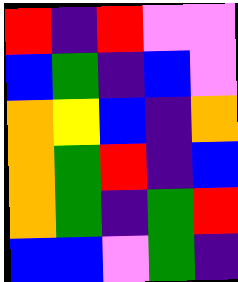[["red", "indigo", "red", "violet", "violet"], ["blue", "green", "indigo", "blue", "violet"], ["orange", "yellow", "blue", "indigo", "orange"], ["orange", "green", "red", "indigo", "blue"], ["orange", "green", "indigo", "green", "red"], ["blue", "blue", "violet", "green", "indigo"]]